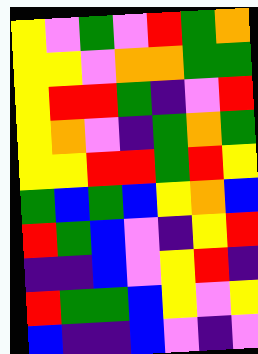[["yellow", "violet", "green", "violet", "red", "green", "orange"], ["yellow", "yellow", "violet", "orange", "orange", "green", "green"], ["yellow", "red", "red", "green", "indigo", "violet", "red"], ["yellow", "orange", "violet", "indigo", "green", "orange", "green"], ["yellow", "yellow", "red", "red", "green", "red", "yellow"], ["green", "blue", "green", "blue", "yellow", "orange", "blue"], ["red", "green", "blue", "violet", "indigo", "yellow", "red"], ["indigo", "indigo", "blue", "violet", "yellow", "red", "indigo"], ["red", "green", "green", "blue", "yellow", "violet", "yellow"], ["blue", "indigo", "indigo", "blue", "violet", "indigo", "violet"]]